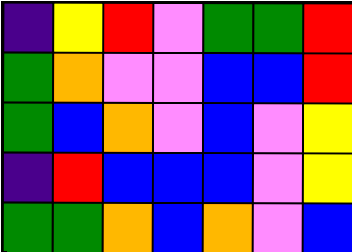[["indigo", "yellow", "red", "violet", "green", "green", "red"], ["green", "orange", "violet", "violet", "blue", "blue", "red"], ["green", "blue", "orange", "violet", "blue", "violet", "yellow"], ["indigo", "red", "blue", "blue", "blue", "violet", "yellow"], ["green", "green", "orange", "blue", "orange", "violet", "blue"]]